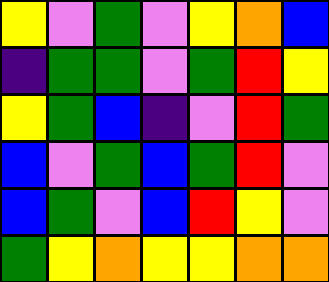[["yellow", "violet", "green", "violet", "yellow", "orange", "blue"], ["indigo", "green", "green", "violet", "green", "red", "yellow"], ["yellow", "green", "blue", "indigo", "violet", "red", "green"], ["blue", "violet", "green", "blue", "green", "red", "violet"], ["blue", "green", "violet", "blue", "red", "yellow", "violet"], ["green", "yellow", "orange", "yellow", "yellow", "orange", "orange"]]